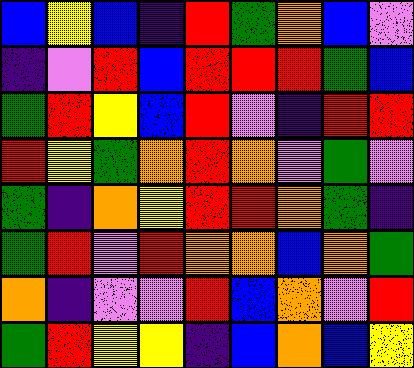[["blue", "yellow", "blue", "indigo", "red", "green", "orange", "blue", "violet"], ["indigo", "violet", "red", "blue", "red", "red", "red", "green", "blue"], ["green", "red", "yellow", "blue", "red", "violet", "indigo", "red", "red"], ["red", "yellow", "green", "orange", "red", "orange", "violet", "green", "violet"], ["green", "indigo", "orange", "yellow", "red", "red", "orange", "green", "indigo"], ["green", "red", "violet", "red", "orange", "orange", "blue", "orange", "green"], ["orange", "indigo", "violet", "violet", "red", "blue", "orange", "violet", "red"], ["green", "red", "yellow", "yellow", "indigo", "blue", "orange", "blue", "yellow"]]